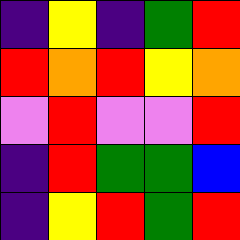[["indigo", "yellow", "indigo", "green", "red"], ["red", "orange", "red", "yellow", "orange"], ["violet", "red", "violet", "violet", "red"], ["indigo", "red", "green", "green", "blue"], ["indigo", "yellow", "red", "green", "red"]]